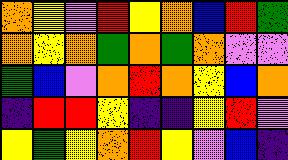[["orange", "yellow", "violet", "red", "yellow", "orange", "blue", "red", "green"], ["orange", "yellow", "orange", "green", "orange", "green", "orange", "violet", "violet"], ["green", "blue", "violet", "orange", "red", "orange", "yellow", "blue", "orange"], ["indigo", "red", "red", "yellow", "indigo", "indigo", "yellow", "red", "violet"], ["yellow", "green", "yellow", "orange", "red", "yellow", "violet", "blue", "indigo"]]